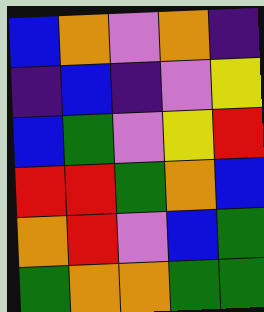[["blue", "orange", "violet", "orange", "indigo"], ["indigo", "blue", "indigo", "violet", "yellow"], ["blue", "green", "violet", "yellow", "red"], ["red", "red", "green", "orange", "blue"], ["orange", "red", "violet", "blue", "green"], ["green", "orange", "orange", "green", "green"]]